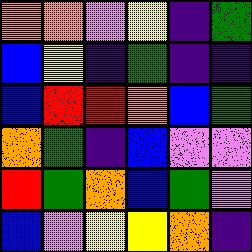[["orange", "orange", "violet", "yellow", "indigo", "green"], ["blue", "yellow", "indigo", "green", "indigo", "indigo"], ["blue", "red", "red", "orange", "blue", "green"], ["orange", "green", "indigo", "blue", "violet", "violet"], ["red", "green", "orange", "blue", "green", "violet"], ["blue", "violet", "yellow", "yellow", "orange", "indigo"]]